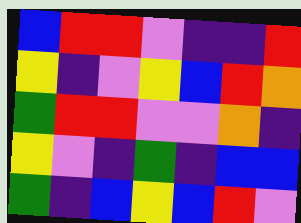[["blue", "red", "red", "violet", "indigo", "indigo", "red"], ["yellow", "indigo", "violet", "yellow", "blue", "red", "orange"], ["green", "red", "red", "violet", "violet", "orange", "indigo"], ["yellow", "violet", "indigo", "green", "indigo", "blue", "blue"], ["green", "indigo", "blue", "yellow", "blue", "red", "violet"]]